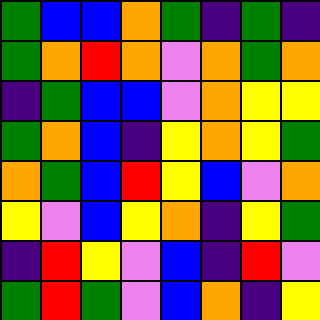[["green", "blue", "blue", "orange", "green", "indigo", "green", "indigo"], ["green", "orange", "red", "orange", "violet", "orange", "green", "orange"], ["indigo", "green", "blue", "blue", "violet", "orange", "yellow", "yellow"], ["green", "orange", "blue", "indigo", "yellow", "orange", "yellow", "green"], ["orange", "green", "blue", "red", "yellow", "blue", "violet", "orange"], ["yellow", "violet", "blue", "yellow", "orange", "indigo", "yellow", "green"], ["indigo", "red", "yellow", "violet", "blue", "indigo", "red", "violet"], ["green", "red", "green", "violet", "blue", "orange", "indigo", "yellow"]]